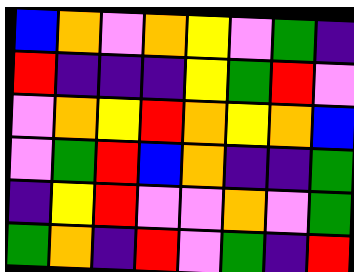[["blue", "orange", "violet", "orange", "yellow", "violet", "green", "indigo"], ["red", "indigo", "indigo", "indigo", "yellow", "green", "red", "violet"], ["violet", "orange", "yellow", "red", "orange", "yellow", "orange", "blue"], ["violet", "green", "red", "blue", "orange", "indigo", "indigo", "green"], ["indigo", "yellow", "red", "violet", "violet", "orange", "violet", "green"], ["green", "orange", "indigo", "red", "violet", "green", "indigo", "red"]]